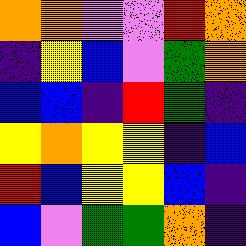[["orange", "orange", "violet", "violet", "red", "orange"], ["indigo", "yellow", "blue", "violet", "green", "orange"], ["blue", "blue", "indigo", "red", "green", "indigo"], ["yellow", "orange", "yellow", "yellow", "indigo", "blue"], ["red", "blue", "yellow", "yellow", "blue", "indigo"], ["blue", "violet", "green", "green", "orange", "indigo"]]